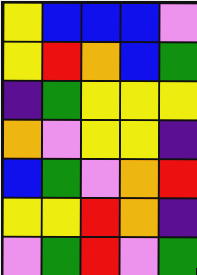[["yellow", "blue", "blue", "blue", "violet"], ["yellow", "red", "orange", "blue", "green"], ["indigo", "green", "yellow", "yellow", "yellow"], ["orange", "violet", "yellow", "yellow", "indigo"], ["blue", "green", "violet", "orange", "red"], ["yellow", "yellow", "red", "orange", "indigo"], ["violet", "green", "red", "violet", "green"]]